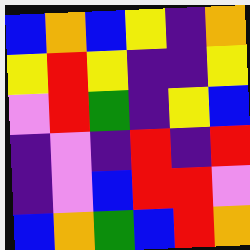[["blue", "orange", "blue", "yellow", "indigo", "orange"], ["yellow", "red", "yellow", "indigo", "indigo", "yellow"], ["violet", "red", "green", "indigo", "yellow", "blue"], ["indigo", "violet", "indigo", "red", "indigo", "red"], ["indigo", "violet", "blue", "red", "red", "violet"], ["blue", "orange", "green", "blue", "red", "orange"]]